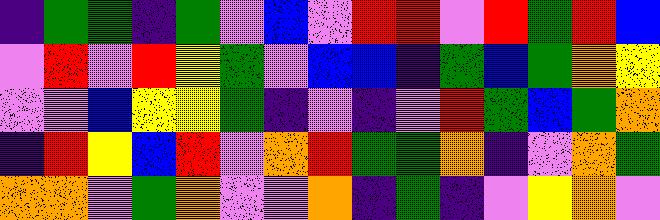[["indigo", "green", "green", "indigo", "green", "violet", "blue", "violet", "red", "red", "violet", "red", "green", "red", "blue"], ["violet", "red", "violet", "red", "yellow", "green", "violet", "blue", "blue", "indigo", "green", "blue", "green", "orange", "yellow"], ["violet", "violet", "blue", "yellow", "yellow", "green", "indigo", "violet", "indigo", "violet", "red", "green", "blue", "green", "orange"], ["indigo", "red", "yellow", "blue", "red", "violet", "orange", "red", "green", "green", "orange", "indigo", "violet", "orange", "green"], ["orange", "orange", "violet", "green", "orange", "violet", "violet", "orange", "indigo", "green", "indigo", "violet", "yellow", "orange", "violet"]]